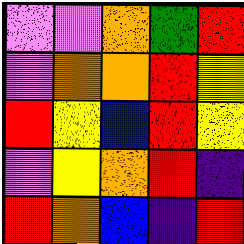[["violet", "violet", "orange", "green", "red"], ["violet", "orange", "orange", "red", "yellow"], ["red", "yellow", "blue", "red", "yellow"], ["violet", "yellow", "orange", "red", "indigo"], ["red", "orange", "blue", "indigo", "red"]]